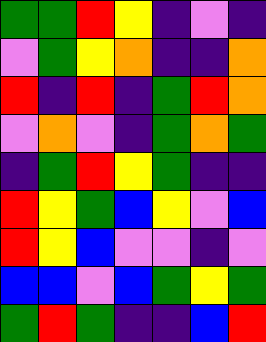[["green", "green", "red", "yellow", "indigo", "violet", "indigo"], ["violet", "green", "yellow", "orange", "indigo", "indigo", "orange"], ["red", "indigo", "red", "indigo", "green", "red", "orange"], ["violet", "orange", "violet", "indigo", "green", "orange", "green"], ["indigo", "green", "red", "yellow", "green", "indigo", "indigo"], ["red", "yellow", "green", "blue", "yellow", "violet", "blue"], ["red", "yellow", "blue", "violet", "violet", "indigo", "violet"], ["blue", "blue", "violet", "blue", "green", "yellow", "green"], ["green", "red", "green", "indigo", "indigo", "blue", "red"]]